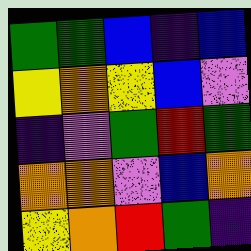[["green", "green", "blue", "indigo", "blue"], ["yellow", "orange", "yellow", "blue", "violet"], ["indigo", "violet", "green", "red", "green"], ["orange", "orange", "violet", "blue", "orange"], ["yellow", "orange", "red", "green", "indigo"]]